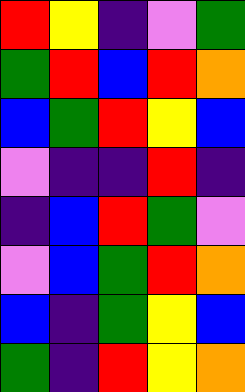[["red", "yellow", "indigo", "violet", "green"], ["green", "red", "blue", "red", "orange"], ["blue", "green", "red", "yellow", "blue"], ["violet", "indigo", "indigo", "red", "indigo"], ["indigo", "blue", "red", "green", "violet"], ["violet", "blue", "green", "red", "orange"], ["blue", "indigo", "green", "yellow", "blue"], ["green", "indigo", "red", "yellow", "orange"]]